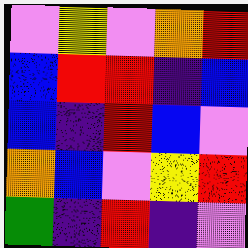[["violet", "yellow", "violet", "orange", "red"], ["blue", "red", "red", "indigo", "blue"], ["blue", "indigo", "red", "blue", "violet"], ["orange", "blue", "violet", "yellow", "red"], ["green", "indigo", "red", "indigo", "violet"]]